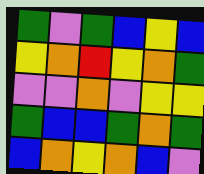[["green", "violet", "green", "blue", "yellow", "blue"], ["yellow", "orange", "red", "yellow", "orange", "green"], ["violet", "violet", "orange", "violet", "yellow", "yellow"], ["green", "blue", "blue", "green", "orange", "green"], ["blue", "orange", "yellow", "orange", "blue", "violet"]]